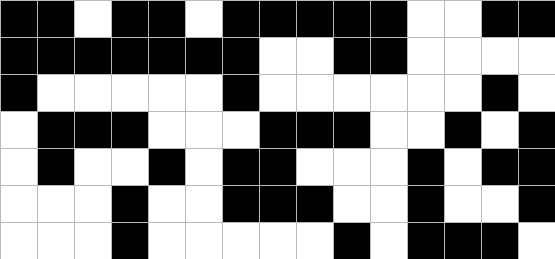[["black", "black", "white", "black", "black", "white", "black", "black", "black", "black", "black", "white", "white", "black", "black"], ["black", "black", "black", "black", "black", "black", "black", "white", "white", "black", "black", "white", "white", "white", "white"], ["black", "white", "white", "white", "white", "white", "black", "white", "white", "white", "white", "white", "white", "black", "white"], ["white", "black", "black", "black", "white", "white", "white", "black", "black", "black", "white", "white", "black", "white", "black"], ["white", "black", "white", "white", "black", "white", "black", "black", "white", "white", "white", "black", "white", "black", "black"], ["white", "white", "white", "black", "white", "white", "black", "black", "black", "white", "white", "black", "white", "white", "black"], ["white", "white", "white", "black", "white", "white", "white", "white", "white", "black", "white", "black", "black", "black", "white"]]